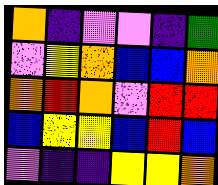[["orange", "indigo", "violet", "violet", "indigo", "green"], ["violet", "yellow", "orange", "blue", "blue", "orange"], ["orange", "red", "orange", "violet", "red", "red"], ["blue", "yellow", "yellow", "blue", "red", "blue"], ["violet", "indigo", "indigo", "yellow", "yellow", "orange"]]